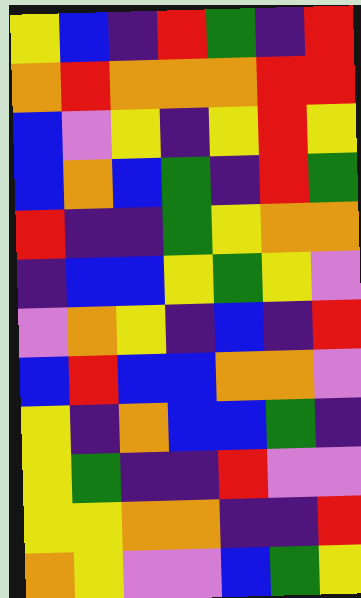[["yellow", "blue", "indigo", "red", "green", "indigo", "red"], ["orange", "red", "orange", "orange", "orange", "red", "red"], ["blue", "violet", "yellow", "indigo", "yellow", "red", "yellow"], ["blue", "orange", "blue", "green", "indigo", "red", "green"], ["red", "indigo", "indigo", "green", "yellow", "orange", "orange"], ["indigo", "blue", "blue", "yellow", "green", "yellow", "violet"], ["violet", "orange", "yellow", "indigo", "blue", "indigo", "red"], ["blue", "red", "blue", "blue", "orange", "orange", "violet"], ["yellow", "indigo", "orange", "blue", "blue", "green", "indigo"], ["yellow", "green", "indigo", "indigo", "red", "violet", "violet"], ["yellow", "yellow", "orange", "orange", "indigo", "indigo", "red"], ["orange", "yellow", "violet", "violet", "blue", "green", "yellow"]]